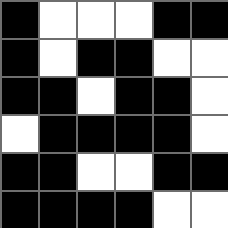[["black", "white", "white", "white", "black", "black"], ["black", "white", "black", "black", "white", "white"], ["black", "black", "white", "black", "black", "white"], ["white", "black", "black", "black", "black", "white"], ["black", "black", "white", "white", "black", "black"], ["black", "black", "black", "black", "white", "white"]]